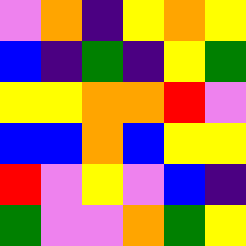[["violet", "orange", "indigo", "yellow", "orange", "yellow"], ["blue", "indigo", "green", "indigo", "yellow", "green"], ["yellow", "yellow", "orange", "orange", "red", "violet"], ["blue", "blue", "orange", "blue", "yellow", "yellow"], ["red", "violet", "yellow", "violet", "blue", "indigo"], ["green", "violet", "violet", "orange", "green", "yellow"]]